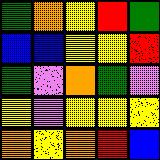[["green", "orange", "yellow", "red", "green"], ["blue", "blue", "yellow", "yellow", "red"], ["green", "violet", "orange", "green", "violet"], ["yellow", "violet", "yellow", "yellow", "yellow"], ["orange", "yellow", "orange", "red", "blue"]]